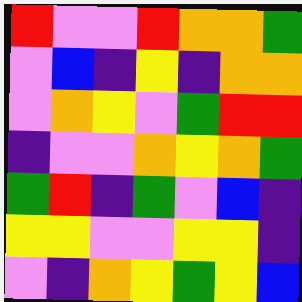[["red", "violet", "violet", "red", "orange", "orange", "green"], ["violet", "blue", "indigo", "yellow", "indigo", "orange", "orange"], ["violet", "orange", "yellow", "violet", "green", "red", "red"], ["indigo", "violet", "violet", "orange", "yellow", "orange", "green"], ["green", "red", "indigo", "green", "violet", "blue", "indigo"], ["yellow", "yellow", "violet", "violet", "yellow", "yellow", "indigo"], ["violet", "indigo", "orange", "yellow", "green", "yellow", "blue"]]